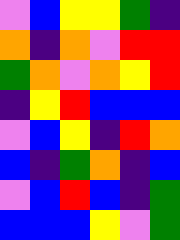[["violet", "blue", "yellow", "yellow", "green", "indigo"], ["orange", "indigo", "orange", "violet", "red", "red"], ["green", "orange", "violet", "orange", "yellow", "red"], ["indigo", "yellow", "red", "blue", "blue", "blue"], ["violet", "blue", "yellow", "indigo", "red", "orange"], ["blue", "indigo", "green", "orange", "indigo", "blue"], ["violet", "blue", "red", "blue", "indigo", "green"], ["blue", "blue", "blue", "yellow", "violet", "green"]]